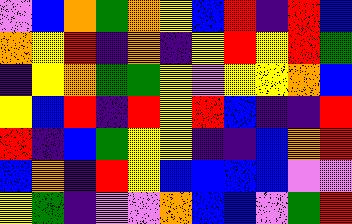[["violet", "blue", "orange", "green", "orange", "yellow", "blue", "red", "indigo", "red", "blue"], ["orange", "yellow", "red", "indigo", "orange", "indigo", "yellow", "red", "yellow", "red", "green"], ["indigo", "yellow", "orange", "green", "green", "yellow", "violet", "yellow", "yellow", "orange", "blue"], ["yellow", "blue", "red", "indigo", "red", "yellow", "red", "blue", "indigo", "indigo", "red"], ["red", "indigo", "blue", "green", "yellow", "yellow", "indigo", "indigo", "blue", "orange", "red"], ["blue", "orange", "indigo", "red", "yellow", "blue", "blue", "blue", "blue", "violet", "violet"], ["yellow", "green", "indigo", "violet", "violet", "orange", "blue", "blue", "violet", "green", "red"]]